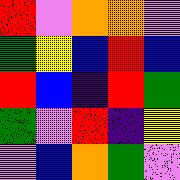[["red", "violet", "orange", "orange", "violet"], ["green", "yellow", "blue", "red", "blue"], ["red", "blue", "indigo", "red", "green"], ["green", "violet", "red", "indigo", "yellow"], ["violet", "blue", "orange", "green", "violet"]]